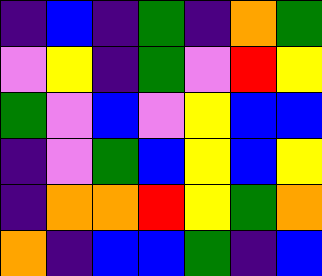[["indigo", "blue", "indigo", "green", "indigo", "orange", "green"], ["violet", "yellow", "indigo", "green", "violet", "red", "yellow"], ["green", "violet", "blue", "violet", "yellow", "blue", "blue"], ["indigo", "violet", "green", "blue", "yellow", "blue", "yellow"], ["indigo", "orange", "orange", "red", "yellow", "green", "orange"], ["orange", "indigo", "blue", "blue", "green", "indigo", "blue"]]